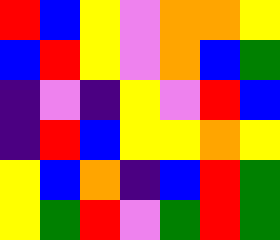[["red", "blue", "yellow", "violet", "orange", "orange", "yellow"], ["blue", "red", "yellow", "violet", "orange", "blue", "green"], ["indigo", "violet", "indigo", "yellow", "violet", "red", "blue"], ["indigo", "red", "blue", "yellow", "yellow", "orange", "yellow"], ["yellow", "blue", "orange", "indigo", "blue", "red", "green"], ["yellow", "green", "red", "violet", "green", "red", "green"]]